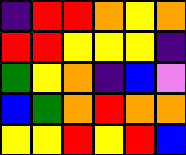[["indigo", "red", "red", "orange", "yellow", "orange"], ["red", "red", "yellow", "yellow", "yellow", "indigo"], ["green", "yellow", "orange", "indigo", "blue", "violet"], ["blue", "green", "orange", "red", "orange", "orange"], ["yellow", "yellow", "red", "yellow", "red", "blue"]]